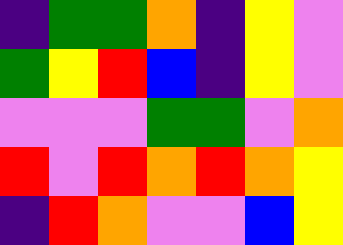[["indigo", "green", "green", "orange", "indigo", "yellow", "violet"], ["green", "yellow", "red", "blue", "indigo", "yellow", "violet"], ["violet", "violet", "violet", "green", "green", "violet", "orange"], ["red", "violet", "red", "orange", "red", "orange", "yellow"], ["indigo", "red", "orange", "violet", "violet", "blue", "yellow"]]